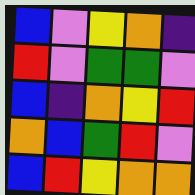[["blue", "violet", "yellow", "orange", "indigo"], ["red", "violet", "green", "green", "violet"], ["blue", "indigo", "orange", "yellow", "red"], ["orange", "blue", "green", "red", "violet"], ["blue", "red", "yellow", "orange", "orange"]]